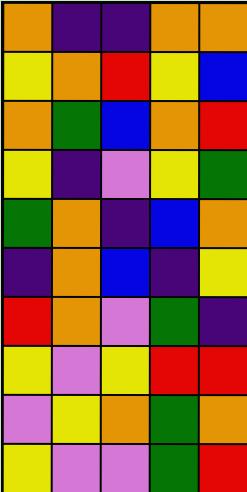[["orange", "indigo", "indigo", "orange", "orange"], ["yellow", "orange", "red", "yellow", "blue"], ["orange", "green", "blue", "orange", "red"], ["yellow", "indigo", "violet", "yellow", "green"], ["green", "orange", "indigo", "blue", "orange"], ["indigo", "orange", "blue", "indigo", "yellow"], ["red", "orange", "violet", "green", "indigo"], ["yellow", "violet", "yellow", "red", "red"], ["violet", "yellow", "orange", "green", "orange"], ["yellow", "violet", "violet", "green", "red"]]